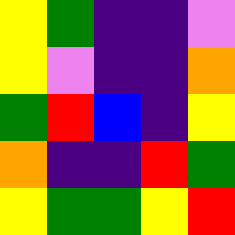[["yellow", "green", "indigo", "indigo", "violet"], ["yellow", "violet", "indigo", "indigo", "orange"], ["green", "red", "blue", "indigo", "yellow"], ["orange", "indigo", "indigo", "red", "green"], ["yellow", "green", "green", "yellow", "red"]]